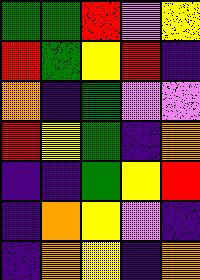[["green", "green", "red", "violet", "yellow"], ["red", "green", "yellow", "red", "indigo"], ["orange", "indigo", "green", "violet", "violet"], ["red", "yellow", "green", "indigo", "orange"], ["indigo", "indigo", "green", "yellow", "red"], ["indigo", "orange", "yellow", "violet", "indigo"], ["indigo", "orange", "yellow", "indigo", "orange"]]